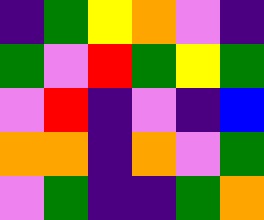[["indigo", "green", "yellow", "orange", "violet", "indigo"], ["green", "violet", "red", "green", "yellow", "green"], ["violet", "red", "indigo", "violet", "indigo", "blue"], ["orange", "orange", "indigo", "orange", "violet", "green"], ["violet", "green", "indigo", "indigo", "green", "orange"]]